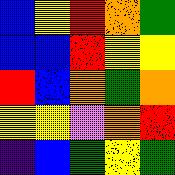[["blue", "yellow", "red", "orange", "green"], ["blue", "blue", "red", "yellow", "yellow"], ["red", "blue", "orange", "green", "orange"], ["yellow", "yellow", "violet", "orange", "red"], ["indigo", "blue", "green", "yellow", "green"]]